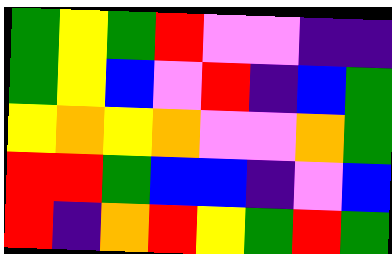[["green", "yellow", "green", "red", "violet", "violet", "indigo", "indigo"], ["green", "yellow", "blue", "violet", "red", "indigo", "blue", "green"], ["yellow", "orange", "yellow", "orange", "violet", "violet", "orange", "green"], ["red", "red", "green", "blue", "blue", "indigo", "violet", "blue"], ["red", "indigo", "orange", "red", "yellow", "green", "red", "green"]]